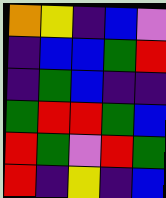[["orange", "yellow", "indigo", "blue", "violet"], ["indigo", "blue", "blue", "green", "red"], ["indigo", "green", "blue", "indigo", "indigo"], ["green", "red", "red", "green", "blue"], ["red", "green", "violet", "red", "green"], ["red", "indigo", "yellow", "indigo", "blue"]]